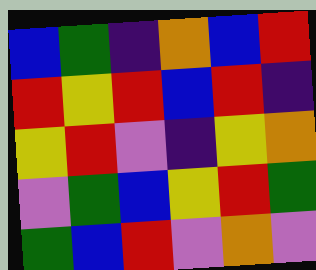[["blue", "green", "indigo", "orange", "blue", "red"], ["red", "yellow", "red", "blue", "red", "indigo"], ["yellow", "red", "violet", "indigo", "yellow", "orange"], ["violet", "green", "blue", "yellow", "red", "green"], ["green", "blue", "red", "violet", "orange", "violet"]]